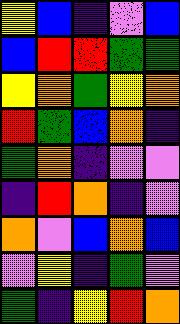[["yellow", "blue", "indigo", "violet", "blue"], ["blue", "red", "red", "green", "green"], ["yellow", "orange", "green", "yellow", "orange"], ["red", "green", "blue", "orange", "indigo"], ["green", "orange", "indigo", "violet", "violet"], ["indigo", "red", "orange", "indigo", "violet"], ["orange", "violet", "blue", "orange", "blue"], ["violet", "yellow", "indigo", "green", "violet"], ["green", "indigo", "yellow", "red", "orange"]]